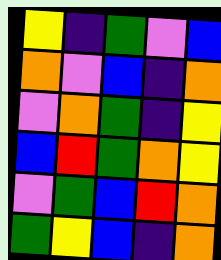[["yellow", "indigo", "green", "violet", "blue"], ["orange", "violet", "blue", "indigo", "orange"], ["violet", "orange", "green", "indigo", "yellow"], ["blue", "red", "green", "orange", "yellow"], ["violet", "green", "blue", "red", "orange"], ["green", "yellow", "blue", "indigo", "orange"]]